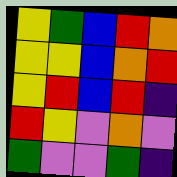[["yellow", "green", "blue", "red", "orange"], ["yellow", "yellow", "blue", "orange", "red"], ["yellow", "red", "blue", "red", "indigo"], ["red", "yellow", "violet", "orange", "violet"], ["green", "violet", "violet", "green", "indigo"]]